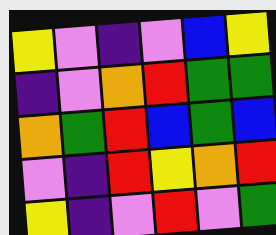[["yellow", "violet", "indigo", "violet", "blue", "yellow"], ["indigo", "violet", "orange", "red", "green", "green"], ["orange", "green", "red", "blue", "green", "blue"], ["violet", "indigo", "red", "yellow", "orange", "red"], ["yellow", "indigo", "violet", "red", "violet", "green"]]